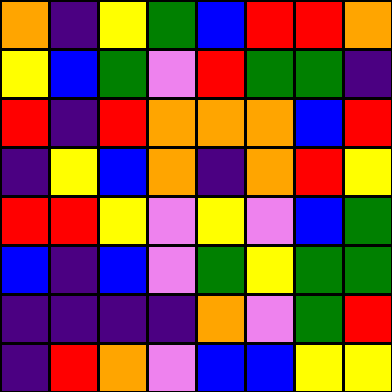[["orange", "indigo", "yellow", "green", "blue", "red", "red", "orange"], ["yellow", "blue", "green", "violet", "red", "green", "green", "indigo"], ["red", "indigo", "red", "orange", "orange", "orange", "blue", "red"], ["indigo", "yellow", "blue", "orange", "indigo", "orange", "red", "yellow"], ["red", "red", "yellow", "violet", "yellow", "violet", "blue", "green"], ["blue", "indigo", "blue", "violet", "green", "yellow", "green", "green"], ["indigo", "indigo", "indigo", "indigo", "orange", "violet", "green", "red"], ["indigo", "red", "orange", "violet", "blue", "blue", "yellow", "yellow"]]